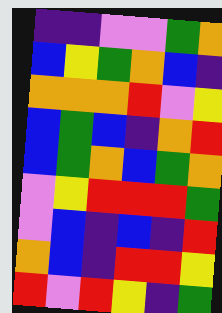[["indigo", "indigo", "violet", "violet", "green", "orange"], ["blue", "yellow", "green", "orange", "blue", "indigo"], ["orange", "orange", "orange", "red", "violet", "yellow"], ["blue", "green", "blue", "indigo", "orange", "red"], ["blue", "green", "orange", "blue", "green", "orange"], ["violet", "yellow", "red", "red", "red", "green"], ["violet", "blue", "indigo", "blue", "indigo", "red"], ["orange", "blue", "indigo", "red", "red", "yellow"], ["red", "violet", "red", "yellow", "indigo", "green"]]